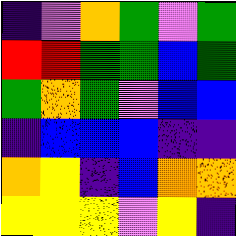[["indigo", "violet", "orange", "green", "violet", "green"], ["red", "red", "green", "green", "blue", "green"], ["green", "orange", "green", "violet", "blue", "blue"], ["indigo", "blue", "blue", "blue", "indigo", "indigo"], ["orange", "yellow", "indigo", "blue", "orange", "orange"], ["yellow", "yellow", "yellow", "violet", "yellow", "indigo"]]